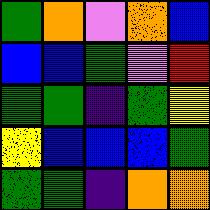[["green", "orange", "violet", "orange", "blue"], ["blue", "blue", "green", "violet", "red"], ["green", "green", "indigo", "green", "yellow"], ["yellow", "blue", "blue", "blue", "green"], ["green", "green", "indigo", "orange", "orange"]]